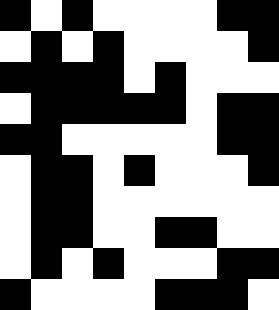[["black", "white", "black", "white", "white", "white", "white", "black", "black"], ["white", "black", "white", "black", "white", "white", "white", "white", "black"], ["black", "black", "black", "black", "white", "black", "white", "white", "white"], ["white", "black", "black", "black", "black", "black", "white", "black", "black"], ["black", "black", "white", "white", "white", "white", "white", "black", "black"], ["white", "black", "black", "white", "black", "white", "white", "white", "black"], ["white", "black", "black", "white", "white", "white", "white", "white", "white"], ["white", "black", "black", "white", "white", "black", "black", "white", "white"], ["white", "black", "white", "black", "white", "white", "white", "black", "black"], ["black", "white", "white", "white", "white", "black", "black", "black", "white"]]